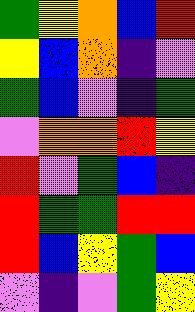[["green", "yellow", "orange", "blue", "red"], ["yellow", "blue", "orange", "indigo", "violet"], ["green", "blue", "violet", "indigo", "green"], ["violet", "orange", "orange", "red", "yellow"], ["red", "violet", "green", "blue", "indigo"], ["red", "green", "green", "red", "red"], ["red", "blue", "yellow", "green", "blue"], ["violet", "indigo", "violet", "green", "yellow"]]